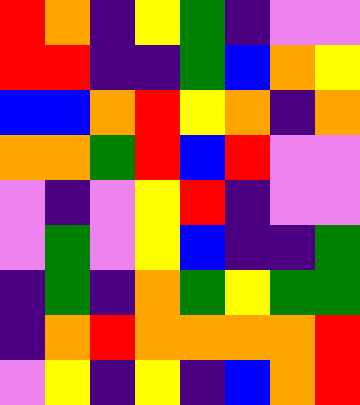[["red", "orange", "indigo", "yellow", "green", "indigo", "violet", "violet"], ["red", "red", "indigo", "indigo", "green", "blue", "orange", "yellow"], ["blue", "blue", "orange", "red", "yellow", "orange", "indigo", "orange"], ["orange", "orange", "green", "red", "blue", "red", "violet", "violet"], ["violet", "indigo", "violet", "yellow", "red", "indigo", "violet", "violet"], ["violet", "green", "violet", "yellow", "blue", "indigo", "indigo", "green"], ["indigo", "green", "indigo", "orange", "green", "yellow", "green", "green"], ["indigo", "orange", "red", "orange", "orange", "orange", "orange", "red"], ["violet", "yellow", "indigo", "yellow", "indigo", "blue", "orange", "red"]]